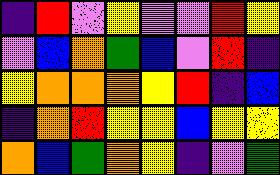[["indigo", "red", "violet", "yellow", "violet", "violet", "red", "yellow"], ["violet", "blue", "orange", "green", "blue", "violet", "red", "indigo"], ["yellow", "orange", "orange", "orange", "yellow", "red", "indigo", "blue"], ["indigo", "orange", "red", "yellow", "yellow", "blue", "yellow", "yellow"], ["orange", "blue", "green", "orange", "yellow", "indigo", "violet", "green"]]